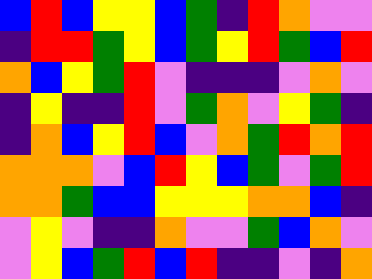[["blue", "red", "blue", "yellow", "yellow", "blue", "green", "indigo", "red", "orange", "violet", "violet"], ["indigo", "red", "red", "green", "yellow", "blue", "green", "yellow", "red", "green", "blue", "red"], ["orange", "blue", "yellow", "green", "red", "violet", "indigo", "indigo", "indigo", "violet", "orange", "violet"], ["indigo", "yellow", "indigo", "indigo", "red", "violet", "green", "orange", "violet", "yellow", "green", "indigo"], ["indigo", "orange", "blue", "yellow", "red", "blue", "violet", "orange", "green", "red", "orange", "red"], ["orange", "orange", "orange", "violet", "blue", "red", "yellow", "blue", "green", "violet", "green", "red"], ["orange", "orange", "green", "blue", "blue", "yellow", "yellow", "yellow", "orange", "orange", "blue", "indigo"], ["violet", "yellow", "violet", "indigo", "indigo", "orange", "violet", "violet", "green", "blue", "orange", "violet"], ["violet", "yellow", "blue", "green", "red", "blue", "red", "indigo", "indigo", "violet", "indigo", "orange"]]